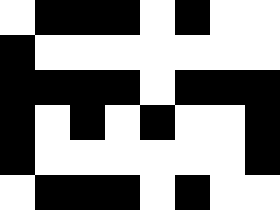[["white", "black", "black", "black", "white", "black", "white", "white"], ["black", "white", "white", "white", "white", "white", "white", "white"], ["black", "black", "black", "black", "white", "black", "black", "black"], ["black", "white", "black", "white", "black", "white", "white", "black"], ["black", "white", "white", "white", "white", "white", "white", "black"], ["white", "black", "black", "black", "white", "black", "white", "white"]]